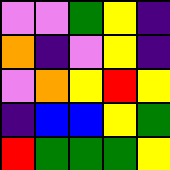[["violet", "violet", "green", "yellow", "indigo"], ["orange", "indigo", "violet", "yellow", "indigo"], ["violet", "orange", "yellow", "red", "yellow"], ["indigo", "blue", "blue", "yellow", "green"], ["red", "green", "green", "green", "yellow"]]